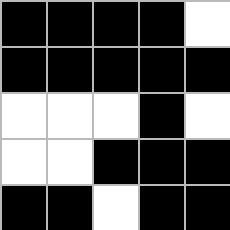[["black", "black", "black", "black", "white"], ["black", "black", "black", "black", "black"], ["white", "white", "white", "black", "white"], ["white", "white", "black", "black", "black"], ["black", "black", "white", "black", "black"]]